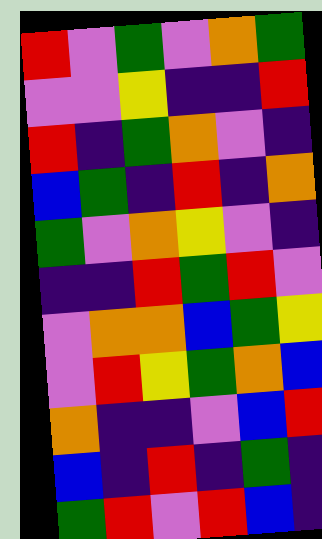[["red", "violet", "green", "violet", "orange", "green"], ["violet", "violet", "yellow", "indigo", "indigo", "red"], ["red", "indigo", "green", "orange", "violet", "indigo"], ["blue", "green", "indigo", "red", "indigo", "orange"], ["green", "violet", "orange", "yellow", "violet", "indigo"], ["indigo", "indigo", "red", "green", "red", "violet"], ["violet", "orange", "orange", "blue", "green", "yellow"], ["violet", "red", "yellow", "green", "orange", "blue"], ["orange", "indigo", "indigo", "violet", "blue", "red"], ["blue", "indigo", "red", "indigo", "green", "indigo"], ["green", "red", "violet", "red", "blue", "indigo"]]